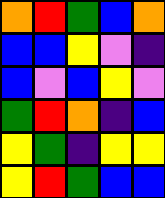[["orange", "red", "green", "blue", "orange"], ["blue", "blue", "yellow", "violet", "indigo"], ["blue", "violet", "blue", "yellow", "violet"], ["green", "red", "orange", "indigo", "blue"], ["yellow", "green", "indigo", "yellow", "yellow"], ["yellow", "red", "green", "blue", "blue"]]